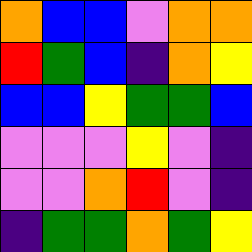[["orange", "blue", "blue", "violet", "orange", "orange"], ["red", "green", "blue", "indigo", "orange", "yellow"], ["blue", "blue", "yellow", "green", "green", "blue"], ["violet", "violet", "violet", "yellow", "violet", "indigo"], ["violet", "violet", "orange", "red", "violet", "indigo"], ["indigo", "green", "green", "orange", "green", "yellow"]]